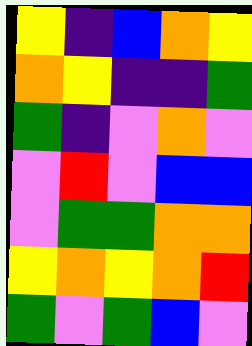[["yellow", "indigo", "blue", "orange", "yellow"], ["orange", "yellow", "indigo", "indigo", "green"], ["green", "indigo", "violet", "orange", "violet"], ["violet", "red", "violet", "blue", "blue"], ["violet", "green", "green", "orange", "orange"], ["yellow", "orange", "yellow", "orange", "red"], ["green", "violet", "green", "blue", "violet"]]